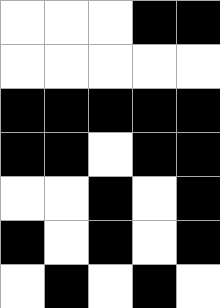[["white", "white", "white", "black", "black"], ["white", "white", "white", "white", "white"], ["black", "black", "black", "black", "black"], ["black", "black", "white", "black", "black"], ["white", "white", "black", "white", "black"], ["black", "white", "black", "white", "black"], ["white", "black", "white", "black", "white"]]